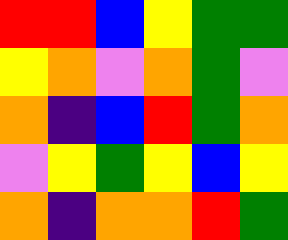[["red", "red", "blue", "yellow", "green", "green"], ["yellow", "orange", "violet", "orange", "green", "violet"], ["orange", "indigo", "blue", "red", "green", "orange"], ["violet", "yellow", "green", "yellow", "blue", "yellow"], ["orange", "indigo", "orange", "orange", "red", "green"]]